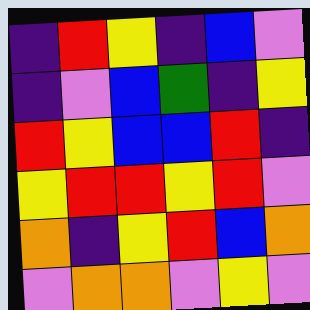[["indigo", "red", "yellow", "indigo", "blue", "violet"], ["indigo", "violet", "blue", "green", "indigo", "yellow"], ["red", "yellow", "blue", "blue", "red", "indigo"], ["yellow", "red", "red", "yellow", "red", "violet"], ["orange", "indigo", "yellow", "red", "blue", "orange"], ["violet", "orange", "orange", "violet", "yellow", "violet"]]